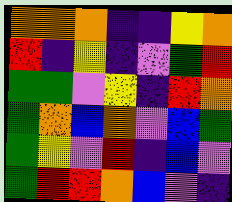[["orange", "orange", "orange", "indigo", "indigo", "yellow", "orange"], ["red", "indigo", "yellow", "indigo", "violet", "green", "red"], ["green", "green", "violet", "yellow", "indigo", "red", "orange"], ["green", "orange", "blue", "orange", "violet", "blue", "green"], ["green", "yellow", "violet", "red", "indigo", "blue", "violet"], ["green", "red", "red", "orange", "blue", "violet", "indigo"]]